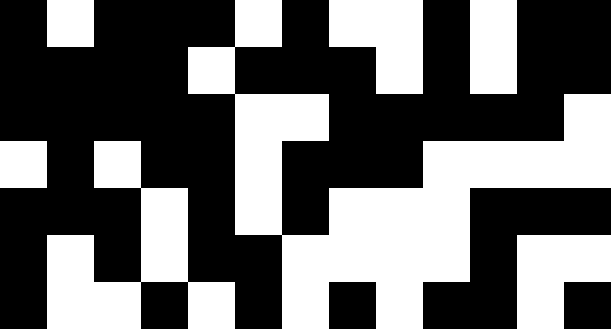[["black", "white", "black", "black", "black", "white", "black", "white", "white", "black", "white", "black", "black"], ["black", "black", "black", "black", "white", "black", "black", "black", "white", "black", "white", "black", "black"], ["black", "black", "black", "black", "black", "white", "white", "black", "black", "black", "black", "black", "white"], ["white", "black", "white", "black", "black", "white", "black", "black", "black", "white", "white", "white", "white"], ["black", "black", "black", "white", "black", "white", "black", "white", "white", "white", "black", "black", "black"], ["black", "white", "black", "white", "black", "black", "white", "white", "white", "white", "black", "white", "white"], ["black", "white", "white", "black", "white", "black", "white", "black", "white", "black", "black", "white", "black"]]